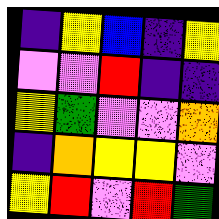[["indigo", "yellow", "blue", "indigo", "yellow"], ["violet", "violet", "red", "indigo", "indigo"], ["yellow", "green", "violet", "violet", "orange"], ["indigo", "orange", "yellow", "yellow", "violet"], ["yellow", "red", "violet", "red", "green"]]